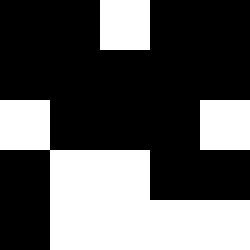[["black", "black", "white", "black", "black"], ["black", "black", "black", "black", "black"], ["white", "black", "black", "black", "white"], ["black", "white", "white", "black", "black"], ["black", "white", "white", "white", "white"]]